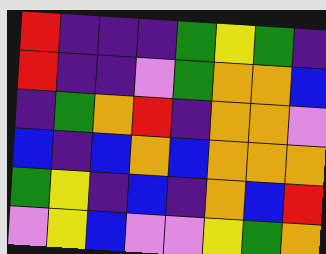[["red", "indigo", "indigo", "indigo", "green", "yellow", "green", "indigo"], ["red", "indigo", "indigo", "violet", "green", "orange", "orange", "blue"], ["indigo", "green", "orange", "red", "indigo", "orange", "orange", "violet"], ["blue", "indigo", "blue", "orange", "blue", "orange", "orange", "orange"], ["green", "yellow", "indigo", "blue", "indigo", "orange", "blue", "red"], ["violet", "yellow", "blue", "violet", "violet", "yellow", "green", "orange"]]